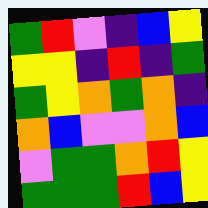[["green", "red", "violet", "indigo", "blue", "yellow"], ["yellow", "yellow", "indigo", "red", "indigo", "green"], ["green", "yellow", "orange", "green", "orange", "indigo"], ["orange", "blue", "violet", "violet", "orange", "blue"], ["violet", "green", "green", "orange", "red", "yellow"], ["green", "green", "green", "red", "blue", "yellow"]]